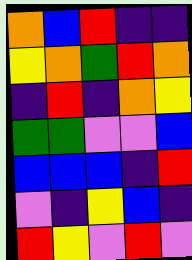[["orange", "blue", "red", "indigo", "indigo"], ["yellow", "orange", "green", "red", "orange"], ["indigo", "red", "indigo", "orange", "yellow"], ["green", "green", "violet", "violet", "blue"], ["blue", "blue", "blue", "indigo", "red"], ["violet", "indigo", "yellow", "blue", "indigo"], ["red", "yellow", "violet", "red", "violet"]]